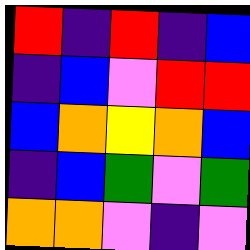[["red", "indigo", "red", "indigo", "blue"], ["indigo", "blue", "violet", "red", "red"], ["blue", "orange", "yellow", "orange", "blue"], ["indigo", "blue", "green", "violet", "green"], ["orange", "orange", "violet", "indigo", "violet"]]